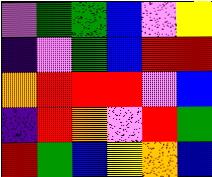[["violet", "green", "green", "blue", "violet", "yellow"], ["indigo", "violet", "green", "blue", "red", "red"], ["orange", "red", "red", "red", "violet", "blue"], ["indigo", "red", "orange", "violet", "red", "green"], ["red", "green", "blue", "yellow", "orange", "blue"]]